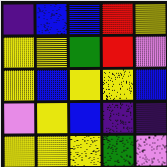[["indigo", "blue", "blue", "red", "yellow"], ["yellow", "yellow", "green", "red", "violet"], ["yellow", "blue", "yellow", "yellow", "blue"], ["violet", "yellow", "blue", "indigo", "indigo"], ["yellow", "yellow", "yellow", "green", "violet"]]